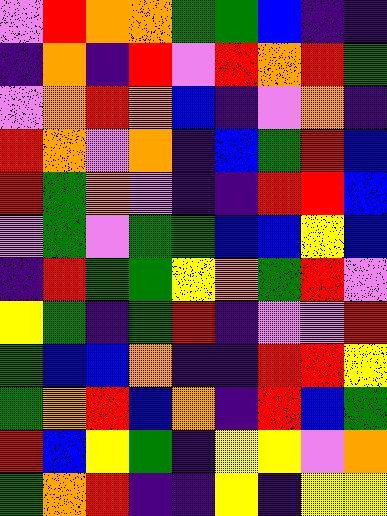[["violet", "red", "orange", "orange", "green", "green", "blue", "indigo", "indigo"], ["indigo", "orange", "indigo", "red", "violet", "red", "orange", "red", "green"], ["violet", "orange", "red", "orange", "blue", "indigo", "violet", "orange", "indigo"], ["red", "orange", "violet", "orange", "indigo", "blue", "green", "red", "blue"], ["red", "green", "orange", "violet", "indigo", "indigo", "red", "red", "blue"], ["violet", "green", "violet", "green", "green", "blue", "blue", "yellow", "blue"], ["indigo", "red", "green", "green", "yellow", "orange", "green", "red", "violet"], ["yellow", "green", "indigo", "green", "red", "indigo", "violet", "violet", "red"], ["green", "blue", "blue", "orange", "indigo", "indigo", "red", "red", "yellow"], ["green", "orange", "red", "blue", "orange", "indigo", "red", "blue", "green"], ["red", "blue", "yellow", "green", "indigo", "yellow", "yellow", "violet", "orange"], ["green", "orange", "red", "indigo", "indigo", "yellow", "indigo", "yellow", "yellow"]]